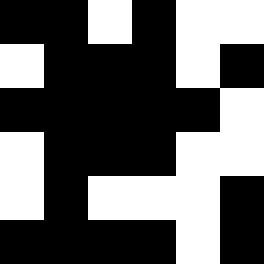[["black", "black", "white", "black", "white", "white"], ["white", "black", "black", "black", "white", "black"], ["black", "black", "black", "black", "black", "white"], ["white", "black", "black", "black", "white", "white"], ["white", "black", "white", "white", "white", "black"], ["black", "black", "black", "black", "white", "black"]]